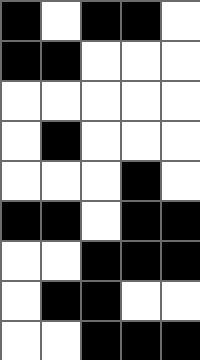[["black", "white", "black", "black", "white"], ["black", "black", "white", "white", "white"], ["white", "white", "white", "white", "white"], ["white", "black", "white", "white", "white"], ["white", "white", "white", "black", "white"], ["black", "black", "white", "black", "black"], ["white", "white", "black", "black", "black"], ["white", "black", "black", "white", "white"], ["white", "white", "black", "black", "black"]]